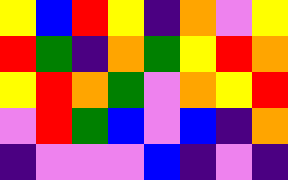[["yellow", "blue", "red", "yellow", "indigo", "orange", "violet", "yellow"], ["red", "green", "indigo", "orange", "green", "yellow", "red", "orange"], ["yellow", "red", "orange", "green", "violet", "orange", "yellow", "red"], ["violet", "red", "green", "blue", "violet", "blue", "indigo", "orange"], ["indigo", "violet", "violet", "violet", "blue", "indigo", "violet", "indigo"]]